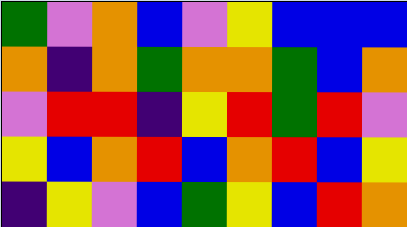[["green", "violet", "orange", "blue", "violet", "yellow", "blue", "blue", "blue"], ["orange", "indigo", "orange", "green", "orange", "orange", "green", "blue", "orange"], ["violet", "red", "red", "indigo", "yellow", "red", "green", "red", "violet"], ["yellow", "blue", "orange", "red", "blue", "orange", "red", "blue", "yellow"], ["indigo", "yellow", "violet", "blue", "green", "yellow", "blue", "red", "orange"]]